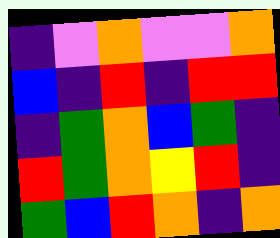[["indigo", "violet", "orange", "violet", "violet", "orange"], ["blue", "indigo", "red", "indigo", "red", "red"], ["indigo", "green", "orange", "blue", "green", "indigo"], ["red", "green", "orange", "yellow", "red", "indigo"], ["green", "blue", "red", "orange", "indigo", "orange"]]